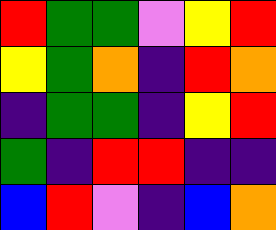[["red", "green", "green", "violet", "yellow", "red"], ["yellow", "green", "orange", "indigo", "red", "orange"], ["indigo", "green", "green", "indigo", "yellow", "red"], ["green", "indigo", "red", "red", "indigo", "indigo"], ["blue", "red", "violet", "indigo", "blue", "orange"]]